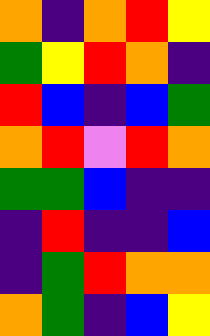[["orange", "indigo", "orange", "red", "yellow"], ["green", "yellow", "red", "orange", "indigo"], ["red", "blue", "indigo", "blue", "green"], ["orange", "red", "violet", "red", "orange"], ["green", "green", "blue", "indigo", "indigo"], ["indigo", "red", "indigo", "indigo", "blue"], ["indigo", "green", "red", "orange", "orange"], ["orange", "green", "indigo", "blue", "yellow"]]